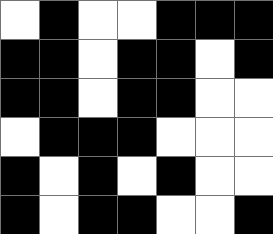[["white", "black", "white", "white", "black", "black", "black"], ["black", "black", "white", "black", "black", "white", "black"], ["black", "black", "white", "black", "black", "white", "white"], ["white", "black", "black", "black", "white", "white", "white"], ["black", "white", "black", "white", "black", "white", "white"], ["black", "white", "black", "black", "white", "white", "black"]]